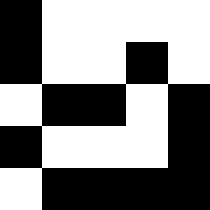[["black", "white", "white", "white", "white"], ["black", "white", "white", "black", "white"], ["white", "black", "black", "white", "black"], ["black", "white", "white", "white", "black"], ["white", "black", "black", "black", "black"]]